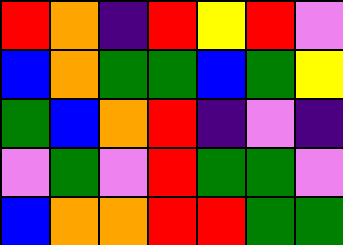[["red", "orange", "indigo", "red", "yellow", "red", "violet"], ["blue", "orange", "green", "green", "blue", "green", "yellow"], ["green", "blue", "orange", "red", "indigo", "violet", "indigo"], ["violet", "green", "violet", "red", "green", "green", "violet"], ["blue", "orange", "orange", "red", "red", "green", "green"]]